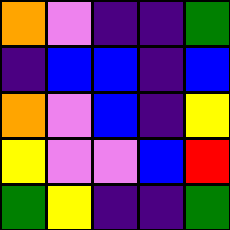[["orange", "violet", "indigo", "indigo", "green"], ["indigo", "blue", "blue", "indigo", "blue"], ["orange", "violet", "blue", "indigo", "yellow"], ["yellow", "violet", "violet", "blue", "red"], ["green", "yellow", "indigo", "indigo", "green"]]